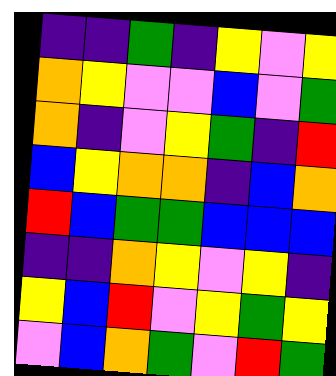[["indigo", "indigo", "green", "indigo", "yellow", "violet", "yellow"], ["orange", "yellow", "violet", "violet", "blue", "violet", "green"], ["orange", "indigo", "violet", "yellow", "green", "indigo", "red"], ["blue", "yellow", "orange", "orange", "indigo", "blue", "orange"], ["red", "blue", "green", "green", "blue", "blue", "blue"], ["indigo", "indigo", "orange", "yellow", "violet", "yellow", "indigo"], ["yellow", "blue", "red", "violet", "yellow", "green", "yellow"], ["violet", "blue", "orange", "green", "violet", "red", "green"]]